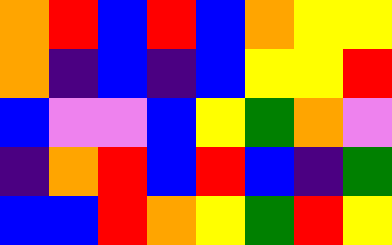[["orange", "red", "blue", "red", "blue", "orange", "yellow", "yellow"], ["orange", "indigo", "blue", "indigo", "blue", "yellow", "yellow", "red"], ["blue", "violet", "violet", "blue", "yellow", "green", "orange", "violet"], ["indigo", "orange", "red", "blue", "red", "blue", "indigo", "green"], ["blue", "blue", "red", "orange", "yellow", "green", "red", "yellow"]]